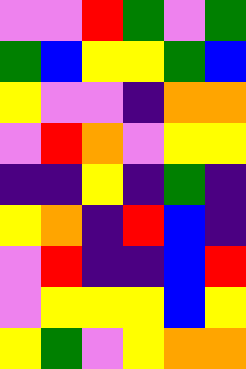[["violet", "violet", "red", "green", "violet", "green"], ["green", "blue", "yellow", "yellow", "green", "blue"], ["yellow", "violet", "violet", "indigo", "orange", "orange"], ["violet", "red", "orange", "violet", "yellow", "yellow"], ["indigo", "indigo", "yellow", "indigo", "green", "indigo"], ["yellow", "orange", "indigo", "red", "blue", "indigo"], ["violet", "red", "indigo", "indigo", "blue", "red"], ["violet", "yellow", "yellow", "yellow", "blue", "yellow"], ["yellow", "green", "violet", "yellow", "orange", "orange"]]